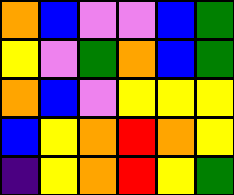[["orange", "blue", "violet", "violet", "blue", "green"], ["yellow", "violet", "green", "orange", "blue", "green"], ["orange", "blue", "violet", "yellow", "yellow", "yellow"], ["blue", "yellow", "orange", "red", "orange", "yellow"], ["indigo", "yellow", "orange", "red", "yellow", "green"]]